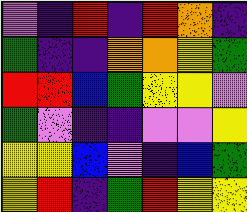[["violet", "indigo", "red", "indigo", "red", "orange", "indigo"], ["green", "indigo", "indigo", "orange", "orange", "yellow", "green"], ["red", "red", "blue", "green", "yellow", "yellow", "violet"], ["green", "violet", "indigo", "indigo", "violet", "violet", "yellow"], ["yellow", "yellow", "blue", "violet", "indigo", "blue", "green"], ["yellow", "red", "indigo", "green", "red", "yellow", "yellow"]]